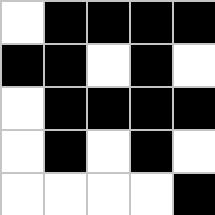[["white", "black", "black", "black", "black"], ["black", "black", "white", "black", "white"], ["white", "black", "black", "black", "black"], ["white", "black", "white", "black", "white"], ["white", "white", "white", "white", "black"]]